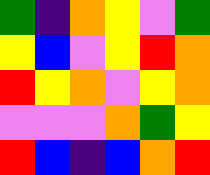[["green", "indigo", "orange", "yellow", "violet", "green"], ["yellow", "blue", "violet", "yellow", "red", "orange"], ["red", "yellow", "orange", "violet", "yellow", "orange"], ["violet", "violet", "violet", "orange", "green", "yellow"], ["red", "blue", "indigo", "blue", "orange", "red"]]